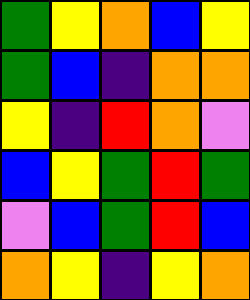[["green", "yellow", "orange", "blue", "yellow"], ["green", "blue", "indigo", "orange", "orange"], ["yellow", "indigo", "red", "orange", "violet"], ["blue", "yellow", "green", "red", "green"], ["violet", "blue", "green", "red", "blue"], ["orange", "yellow", "indigo", "yellow", "orange"]]